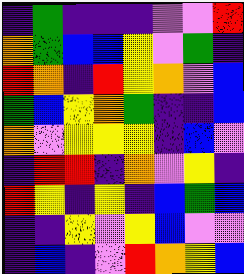[["indigo", "green", "indigo", "indigo", "indigo", "violet", "violet", "red"], ["orange", "green", "blue", "blue", "yellow", "violet", "green", "indigo"], ["red", "orange", "indigo", "red", "yellow", "orange", "violet", "blue"], ["green", "blue", "yellow", "orange", "green", "indigo", "indigo", "blue"], ["orange", "violet", "yellow", "yellow", "yellow", "indigo", "blue", "violet"], ["indigo", "red", "red", "indigo", "orange", "violet", "yellow", "indigo"], ["red", "yellow", "indigo", "yellow", "indigo", "blue", "green", "blue"], ["indigo", "indigo", "yellow", "violet", "yellow", "blue", "violet", "violet"], ["indigo", "blue", "indigo", "violet", "red", "orange", "yellow", "blue"]]